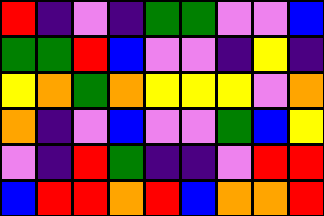[["red", "indigo", "violet", "indigo", "green", "green", "violet", "violet", "blue"], ["green", "green", "red", "blue", "violet", "violet", "indigo", "yellow", "indigo"], ["yellow", "orange", "green", "orange", "yellow", "yellow", "yellow", "violet", "orange"], ["orange", "indigo", "violet", "blue", "violet", "violet", "green", "blue", "yellow"], ["violet", "indigo", "red", "green", "indigo", "indigo", "violet", "red", "red"], ["blue", "red", "red", "orange", "red", "blue", "orange", "orange", "red"]]